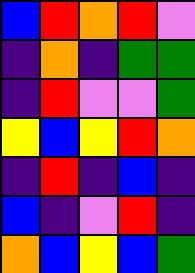[["blue", "red", "orange", "red", "violet"], ["indigo", "orange", "indigo", "green", "green"], ["indigo", "red", "violet", "violet", "green"], ["yellow", "blue", "yellow", "red", "orange"], ["indigo", "red", "indigo", "blue", "indigo"], ["blue", "indigo", "violet", "red", "indigo"], ["orange", "blue", "yellow", "blue", "green"]]